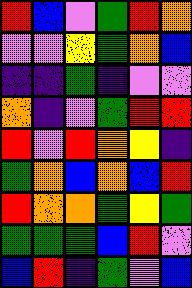[["red", "blue", "violet", "green", "red", "orange"], ["violet", "violet", "yellow", "green", "orange", "blue"], ["indigo", "indigo", "green", "indigo", "violet", "violet"], ["orange", "indigo", "violet", "green", "red", "red"], ["red", "violet", "red", "orange", "yellow", "indigo"], ["green", "orange", "blue", "orange", "blue", "red"], ["red", "orange", "orange", "green", "yellow", "green"], ["green", "green", "green", "blue", "red", "violet"], ["blue", "red", "indigo", "green", "violet", "blue"]]